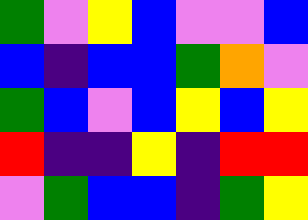[["green", "violet", "yellow", "blue", "violet", "violet", "blue"], ["blue", "indigo", "blue", "blue", "green", "orange", "violet"], ["green", "blue", "violet", "blue", "yellow", "blue", "yellow"], ["red", "indigo", "indigo", "yellow", "indigo", "red", "red"], ["violet", "green", "blue", "blue", "indigo", "green", "yellow"]]